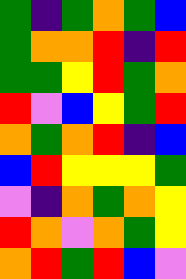[["green", "indigo", "green", "orange", "green", "blue"], ["green", "orange", "orange", "red", "indigo", "red"], ["green", "green", "yellow", "red", "green", "orange"], ["red", "violet", "blue", "yellow", "green", "red"], ["orange", "green", "orange", "red", "indigo", "blue"], ["blue", "red", "yellow", "yellow", "yellow", "green"], ["violet", "indigo", "orange", "green", "orange", "yellow"], ["red", "orange", "violet", "orange", "green", "yellow"], ["orange", "red", "green", "red", "blue", "violet"]]